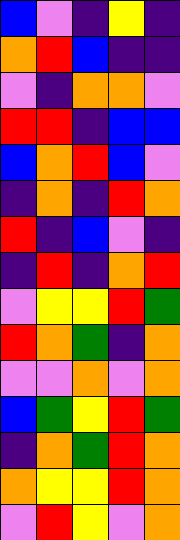[["blue", "violet", "indigo", "yellow", "indigo"], ["orange", "red", "blue", "indigo", "indigo"], ["violet", "indigo", "orange", "orange", "violet"], ["red", "red", "indigo", "blue", "blue"], ["blue", "orange", "red", "blue", "violet"], ["indigo", "orange", "indigo", "red", "orange"], ["red", "indigo", "blue", "violet", "indigo"], ["indigo", "red", "indigo", "orange", "red"], ["violet", "yellow", "yellow", "red", "green"], ["red", "orange", "green", "indigo", "orange"], ["violet", "violet", "orange", "violet", "orange"], ["blue", "green", "yellow", "red", "green"], ["indigo", "orange", "green", "red", "orange"], ["orange", "yellow", "yellow", "red", "orange"], ["violet", "red", "yellow", "violet", "orange"]]